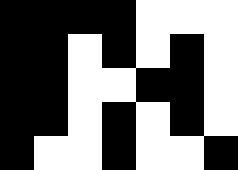[["black", "black", "black", "black", "white", "white", "white"], ["black", "black", "white", "black", "white", "black", "white"], ["black", "black", "white", "white", "black", "black", "white"], ["black", "black", "white", "black", "white", "black", "white"], ["black", "white", "white", "black", "white", "white", "black"]]